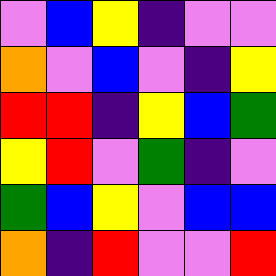[["violet", "blue", "yellow", "indigo", "violet", "violet"], ["orange", "violet", "blue", "violet", "indigo", "yellow"], ["red", "red", "indigo", "yellow", "blue", "green"], ["yellow", "red", "violet", "green", "indigo", "violet"], ["green", "blue", "yellow", "violet", "blue", "blue"], ["orange", "indigo", "red", "violet", "violet", "red"]]